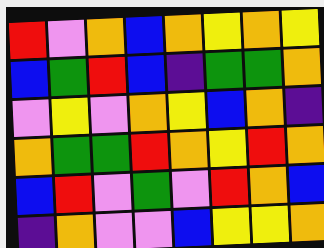[["red", "violet", "orange", "blue", "orange", "yellow", "orange", "yellow"], ["blue", "green", "red", "blue", "indigo", "green", "green", "orange"], ["violet", "yellow", "violet", "orange", "yellow", "blue", "orange", "indigo"], ["orange", "green", "green", "red", "orange", "yellow", "red", "orange"], ["blue", "red", "violet", "green", "violet", "red", "orange", "blue"], ["indigo", "orange", "violet", "violet", "blue", "yellow", "yellow", "orange"]]